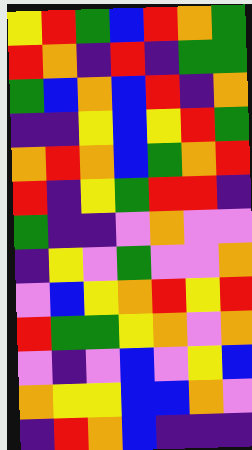[["yellow", "red", "green", "blue", "red", "orange", "green"], ["red", "orange", "indigo", "red", "indigo", "green", "green"], ["green", "blue", "orange", "blue", "red", "indigo", "orange"], ["indigo", "indigo", "yellow", "blue", "yellow", "red", "green"], ["orange", "red", "orange", "blue", "green", "orange", "red"], ["red", "indigo", "yellow", "green", "red", "red", "indigo"], ["green", "indigo", "indigo", "violet", "orange", "violet", "violet"], ["indigo", "yellow", "violet", "green", "violet", "violet", "orange"], ["violet", "blue", "yellow", "orange", "red", "yellow", "red"], ["red", "green", "green", "yellow", "orange", "violet", "orange"], ["violet", "indigo", "violet", "blue", "violet", "yellow", "blue"], ["orange", "yellow", "yellow", "blue", "blue", "orange", "violet"], ["indigo", "red", "orange", "blue", "indigo", "indigo", "indigo"]]